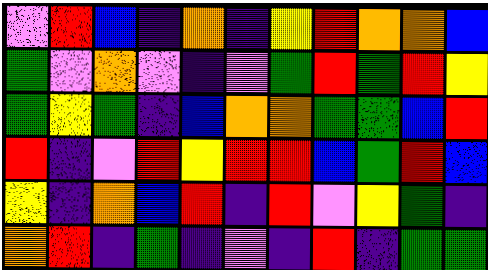[["violet", "red", "blue", "indigo", "orange", "indigo", "yellow", "red", "orange", "orange", "blue"], ["green", "violet", "orange", "violet", "indigo", "violet", "green", "red", "green", "red", "yellow"], ["green", "yellow", "green", "indigo", "blue", "orange", "orange", "green", "green", "blue", "red"], ["red", "indigo", "violet", "red", "yellow", "red", "red", "blue", "green", "red", "blue"], ["yellow", "indigo", "orange", "blue", "red", "indigo", "red", "violet", "yellow", "green", "indigo"], ["orange", "red", "indigo", "green", "indigo", "violet", "indigo", "red", "indigo", "green", "green"]]